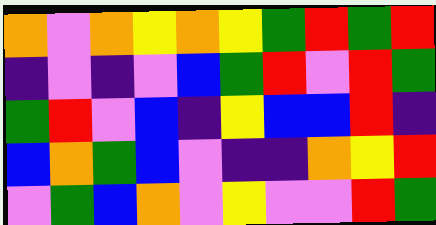[["orange", "violet", "orange", "yellow", "orange", "yellow", "green", "red", "green", "red"], ["indigo", "violet", "indigo", "violet", "blue", "green", "red", "violet", "red", "green"], ["green", "red", "violet", "blue", "indigo", "yellow", "blue", "blue", "red", "indigo"], ["blue", "orange", "green", "blue", "violet", "indigo", "indigo", "orange", "yellow", "red"], ["violet", "green", "blue", "orange", "violet", "yellow", "violet", "violet", "red", "green"]]